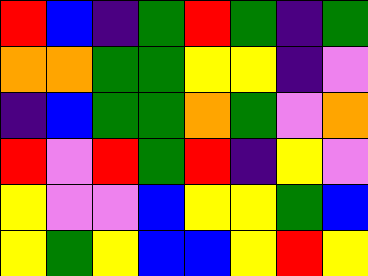[["red", "blue", "indigo", "green", "red", "green", "indigo", "green"], ["orange", "orange", "green", "green", "yellow", "yellow", "indigo", "violet"], ["indigo", "blue", "green", "green", "orange", "green", "violet", "orange"], ["red", "violet", "red", "green", "red", "indigo", "yellow", "violet"], ["yellow", "violet", "violet", "blue", "yellow", "yellow", "green", "blue"], ["yellow", "green", "yellow", "blue", "blue", "yellow", "red", "yellow"]]